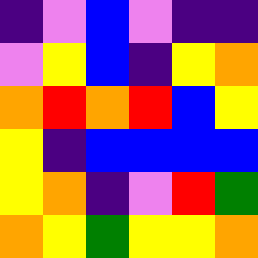[["indigo", "violet", "blue", "violet", "indigo", "indigo"], ["violet", "yellow", "blue", "indigo", "yellow", "orange"], ["orange", "red", "orange", "red", "blue", "yellow"], ["yellow", "indigo", "blue", "blue", "blue", "blue"], ["yellow", "orange", "indigo", "violet", "red", "green"], ["orange", "yellow", "green", "yellow", "yellow", "orange"]]